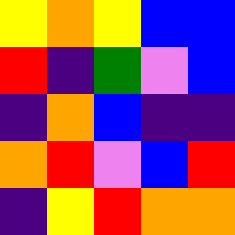[["yellow", "orange", "yellow", "blue", "blue"], ["red", "indigo", "green", "violet", "blue"], ["indigo", "orange", "blue", "indigo", "indigo"], ["orange", "red", "violet", "blue", "red"], ["indigo", "yellow", "red", "orange", "orange"]]